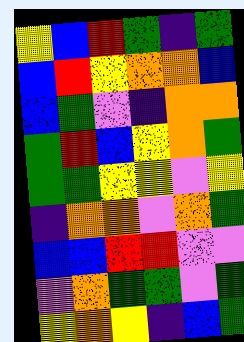[["yellow", "blue", "red", "green", "indigo", "green"], ["blue", "red", "yellow", "orange", "orange", "blue"], ["blue", "green", "violet", "indigo", "orange", "orange"], ["green", "red", "blue", "yellow", "orange", "green"], ["green", "green", "yellow", "yellow", "violet", "yellow"], ["indigo", "orange", "orange", "violet", "orange", "green"], ["blue", "blue", "red", "red", "violet", "violet"], ["violet", "orange", "green", "green", "violet", "green"], ["yellow", "orange", "yellow", "indigo", "blue", "green"]]